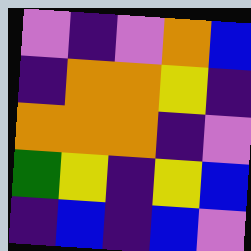[["violet", "indigo", "violet", "orange", "blue"], ["indigo", "orange", "orange", "yellow", "indigo"], ["orange", "orange", "orange", "indigo", "violet"], ["green", "yellow", "indigo", "yellow", "blue"], ["indigo", "blue", "indigo", "blue", "violet"]]